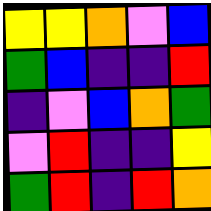[["yellow", "yellow", "orange", "violet", "blue"], ["green", "blue", "indigo", "indigo", "red"], ["indigo", "violet", "blue", "orange", "green"], ["violet", "red", "indigo", "indigo", "yellow"], ["green", "red", "indigo", "red", "orange"]]